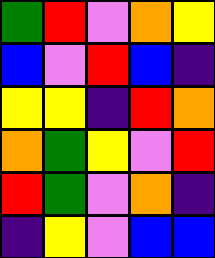[["green", "red", "violet", "orange", "yellow"], ["blue", "violet", "red", "blue", "indigo"], ["yellow", "yellow", "indigo", "red", "orange"], ["orange", "green", "yellow", "violet", "red"], ["red", "green", "violet", "orange", "indigo"], ["indigo", "yellow", "violet", "blue", "blue"]]